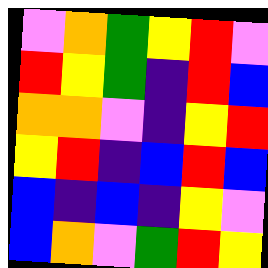[["violet", "orange", "green", "yellow", "red", "violet"], ["red", "yellow", "green", "indigo", "red", "blue"], ["orange", "orange", "violet", "indigo", "yellow", "red"], ["yellow", "red", "indigo", "blue", "red", "blue"], ["blue", "indigo", "blue", "indigo", "yellow", "violet"], ["blue", "orange", "violet", "green", "red", "yellow"]]